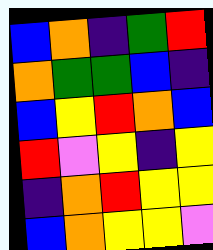[["blue", "orange", "indigo", "green", "red"], ["orange", "green", "green", "blue", "indigo"], ["blue", "yellow", "red", "orange", "blue"], ["red", "violet", "yellow", "indigo", "yellow"], ["indigo", "orange", "red", "yellow", "yellow"], ["blue", "orange", "yellow", "yellow", "violet"]]